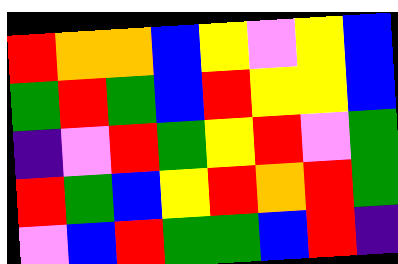[["red", "orange", "orange", "blue", "yellow", "violet", "yellow", "blue"], ["green", "red", "green", "blue", "red", "yellow", "yellow", "blue"], ["indigo", "violet", "red", "green", "yellow", "red", "violet", "green"], ["red", "green", "blue", "yellow", "red", "orange", "red", "green"], ["violet", "blue", "red", "green", "green", "blue", "red", "indigo"]]